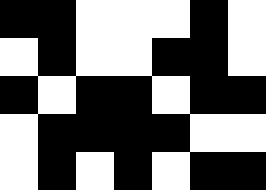[["black", "black", "white", "white", "white", "black", "white"], ["white", "black", "white", "white", "black", "black", "white"], ["black", "white", "black", "black", "white", "black", "black"], ["white", "black", "black", "black", "black", "white", "white"], ["white", "black", "white", "black", "white", "black", "black"]]